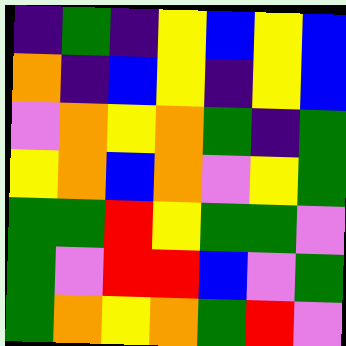[["indigo", "green", "indigo", "yellow", "blue", "yellow", "blue"], ["orange", "indigo", "blue", "yellow", "indigo", "yellow", "blue"], ["violet", "orange", "yellow", "orange", "green", "indigo", "green"], ["yellow", "orange", "blue", "orange", "violet", "yellow", "green"], ["green", "green", "red", "yellow", "green", "green", "violet"], ["green", "violet", "red", "red", "blue", "violet", "green"], ["green", "orange", "yellow", "orange", "green", "red", "violet"]]